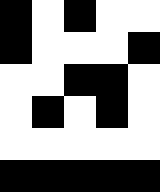[["black", "white", "black", "white", "white"], ["black", "white", "white", "white", "black"], ["white", "white", "black", "black", "white"], ["white", "black", "white", "black", "white"], ["white", "white", "white", "white", "white"], ["black", "black", "black", "black", "black"]]